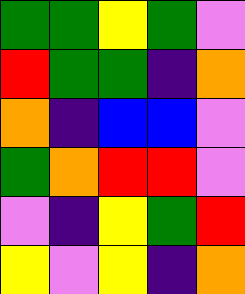[["green", "green", "yellow", "green", "violet"], ["red", "green", "green", "indigo", "orange"], ["orange", "indigo", "blue", "blue", "violet"], ["green", "orange", "red", "red", "violet"], ["violet", "indigo", "yellow", "green", "red"], ["yellow", "violet", "yellow", "indigo", "orange"]]